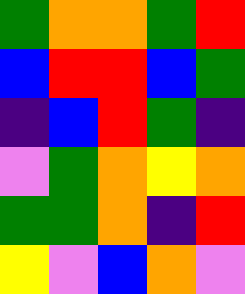[["green", "orange", "orange", "green", "red"], ["blue", "red", "red", "blue", "green"], ["indigo", "blue", "red", "green", "indigo"], ["violet", "green", "orange", "yellow", "orange"], ["green", "green", "orange", "indigo", "red"], ["yellow", "violet", "blue", "orange", "violet"]]